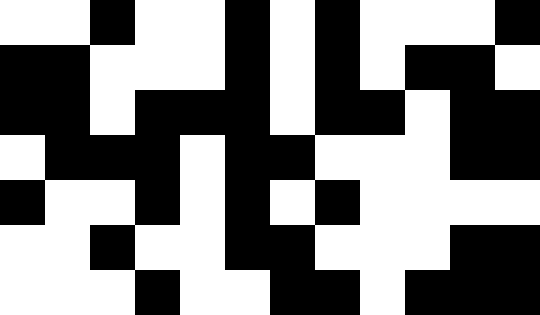[["white", "white", "black", "white", "white", "black", "white", "black", "white", "white", "white", "black"], ["black", "black", "white", "white", "white", "black", "white", "black", "white", "black", "black", "white"], ["black", "black", "white", "black", "black", "black", "white", "black", "black", "white", "black", "black"], ["white", "black", "black", "black", "white", "black", "black", "white", "white", "white", "black", "black"], ["black", "white", "white", "black", "white", "black", "white", "black", "white", "white", "white", "white"], ["white", "white", "black", "white", "white", "black", "black", "white", "white", "white", "black", "black"], ["white", "white", "white", "black", "white", "white", "black", "black", "white", "black", "black", "black"]]